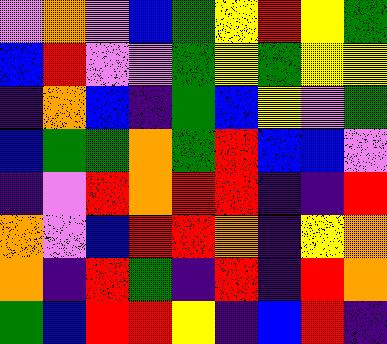[["violet", "orange", "violet", "blue", "green", "yellow", "red", "yellow", "green"], ["blue", "red", "violet", "violet", "green", "yellow", "green", "yellow", "yellow"], ["indigo", "orange", "blue", "indigo", "green", "blue", "yellow", "violet", "green"], ["blue", "green", "green", "orange", "green", "red", "blue", "blue", "violet"], ["indigo", "violet", "red", "orange", "red", "red", "indigo", "indigo", "red"], ["orange", "violet", "blue", "red", "red", "orange", "indigo", "yellow", "orange"], ["orange", "indigo", "red", "green", "indigo", "red", "indigo", "red", "orange"], ["green", "blue", "red", "red", "yellow", "indigo", "blue", "red", "indigo"]]